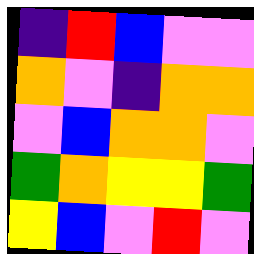[["indigo", "red", "blue", "violet", "violet"], ["orange", "violet", "indigo", "orange", "orange"], ["violet", "blue", "orange", "orange", "violet"], ["green", "orange", "yellow", "yellow", "green"], ["yellow", "blue", "violet", "red", "violet"]]